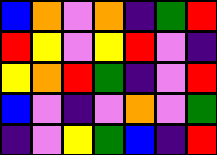[["blue", "orange", "violet", "orange", "indigo", "green", "red"], ["red", "yellow", "violet", "yellow", "red", "violet", "indigo"], ["yellow", "orange", "red", "green", "indigo", "violet", "red"], ["blue", "violet", "indigo", "violet", "orange", "violet", "green"], ["indigo", "violet", "yellow", "green", "blue", "indigo", "red"]]